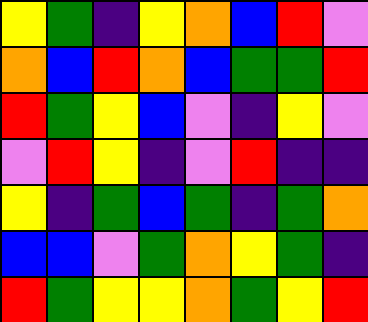[["yellow", "green", "indigo", "yellow", "orange", "blue", "red", "violet"], ["orange", "blue", "red", "orange", "blue", "green", "green", "red"], ["red", "green", "yellow", "blue", "violet", "indigo", "yellow", "violet"], ["violet", "red", "yellow", "indigo", "violet", "red", "indigo", "indigo"], ["yellow", "indigo", "green", "blue", "green", "indigo", "green", "orange"], ["blue", "blue", "violet", "green", "orange", "yellow", "green", "indigo"], ["red", "green", "yellow", "yellow", "orange", "green", "yellow", "red"]]